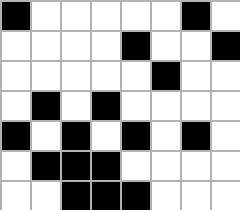[["black", "white", "white", "white", "white", "white", "black", "white"], ["white", "white", "white", "white", "black", "white", "white", "black"], ["white", "white", "white", "white", "white", "black", "white", "white"], ["white", "black", "white", "black", "white", "white", "white", "white"], ["black", "white", "black", "white", "black", "white", "black", "white"], ["white", "black", "black", "black", "white", "white", "white", "white"], ["white", "white", "black", "black", "black", "white", "white", "white"]]